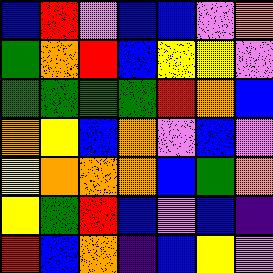[["blue", "red", "violet", "blue", "blue", "violet", "orange"], ["green", "orange", "red", "blue", "yellow", "yellow", "violet"], ["green", "green", "green", "green", "red", "orange", "blue"], ["orange", "yellow", "blue", "orange", "violet", "blue", "violet"], ["yellow", "orange", "orange", "orange", "blue", "green", "orange"], ["yellow", "green", "red", "blue", "violet", "blue", "indigo"], ["red", "blue", "orange", "indigo", "blue", "yellow", "violet"]]